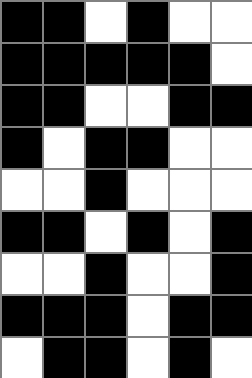[["black", "black", "white", "black", "white", "white"], ["black", "black", "black", "black", "black", "white"], ["black", "black", "white", "white", "black", "black"], ["black", "white", "black", "black", "white", "white"], ["white", "white", "black", "white", "white", "white"], ["black", "black", "white", "black", "white", "black"], ["white", "white", "black", "white", "white", "black"], ["black", "black", "black", "white", "black", "black"], ["white", "black", "black", "white", "black", "white"]]